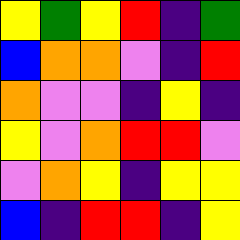[["yellow", "green", "yellow", "red", "indigo", "green"], ["blue", "orange", "orange", "violet", "indigo", "red"], ["orange", "violet", "violet", "indigo", "yellow", "indigo"], ["yellow", "violet", "orange", "red", "red", "violet"], ["violet", "orange", "yellow", "indigo", "yellow", "yellow"], ["blue", "indigo", "red", "red", "indigo", "yellow"]]